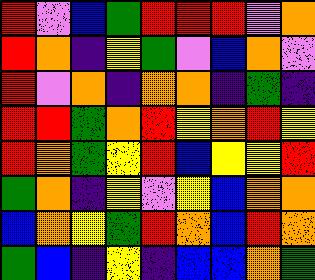[["red", "violet", "blue", "green", "red", "red", "red", "violet", "orange"], ["red", "orange", "indigo", "yellow", "green", "violet", "blue", "orange", "violet"], ["red", "violet", "orange", "indigo", "orange", "orange", "indigo", "green", "indigo"], ["red", "red", "green", "orange", "red", "yellow", "orange", "red", "yellow"], ["red", "orange", "green", "yellow", "red", "blue", "yellow", "yellow", "red"], ["green", "orange", "indigo", "yellow", "violet", "yellow", "blue", "orange", "orange"], ["blue", "orange", "yellow", "green", "red", "orange", "blue", "red", "orange"], ["green", "blue", "indigo", "yellow", "indigo", "blue", "blue", "orange", "green"]]